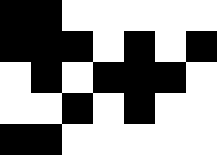[["black", "black", "white", "white", "white", "white", "white"], ["black", "black", "black", "white", "black", "white", "black"], ["white", "black", "white", "black", "black", "black", "white"], ["white", "white", "black", "white", "black", "white", "white"], ["black", "black", "white", "white", "white", "white", "white"]]